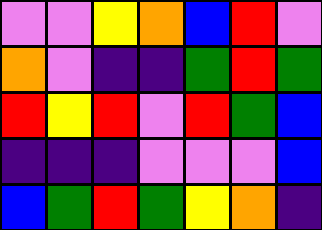[["violet", "violet", "yellow", "orange", "blue", "red", "violet"], ["orange", "violet", "indigo", "indigo", "green", "red", "green"], ["red", "yellow", "red", "violet", "red", "green", "blue"], ["indigo", "indigo", "indigo", "violet", "violet", "violet", "blue"], ["blue", "green", "red", "green", "yellow", "orange", "indigo"]]